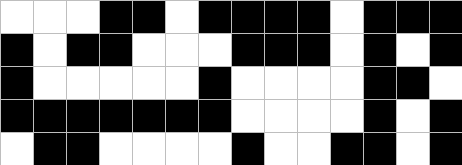[["white", "white", "white", "black", "black", "white", "black", "black", "black", "black", "white", "black", "black", "black"], ["black", "white", "black", "black", "white", "white", "white", "black", "black", "black", "white", "black", "white", "black"], ["black", "white", "white", "white", "white", "white", "black", "white", "white", "white", "white", "black", "black", "white"], ["black", "black", "black", "black", "black", "black", "black", "white", "white", "white", "white", "black", "white", "black"], ["white", "black", "black", "white", "white", "white", "white", "black", "white", "white", "black", "black", "white", "black"]]